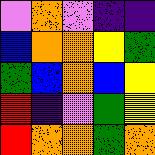[["violet", "orange", "violet", "indigo", "indigo"], ["blue", "orange", "orange", "yellow", "green"], ["green", "blue", "orange", "blue", "yellow"], ["red", "indigo", "violet", "green", "yellow"], ["red", "orange", "orange", "green", "orange"]]